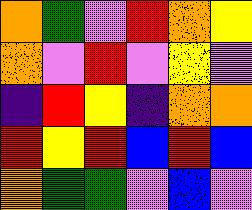[["orange", "green", "violet", "red", "orange", "yellow"], ["orange", "violet", "red", "violet", "yellow", "violet"], ["indigo", "red", "yellow", "indigo", "orange", "orange"], ["red", "yellow", "red", "blue", "red", "blue"], ["orange", "green", "green", "violet", "blue", "violet"]]